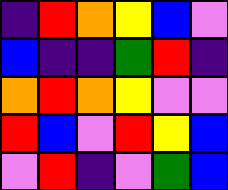[["indigo", "red", "orange", "yellow", "blue", "violet"], ["blue", "indigo", "indigo", "green", "red", "indigo"], ["orange", "red", "orange", "yellow", "violet", "violet"], ["red", "blue", "violet", "red", "yellow", "blue"], ["violet", "red", "indigo", "violet", "green", "blue"]]